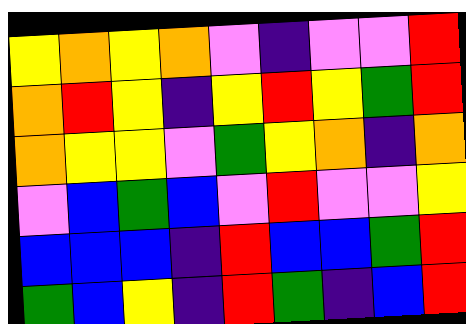[["yellow", "orange", "yellow", "orange", "violet", "indigo", "violet", "violet", "red"], ["orange", "red", "yellow", "indigo", "yellow", "red", "yellow", "green", "red"], ["orange", "yellow", "yellow", "violet", "green", "yellow", "orange", "indigo", "orange"], ["violet", "blue", "green", "blue", "violet", "red", "violet", "violet", "yellow"], ["blue", "blue", "blue", "indigo", "red", "blue", "blue", "green", "red"], ["green", "blue", "yellow", "indigo", "red", "green", "indigo", "blue", "red"]]